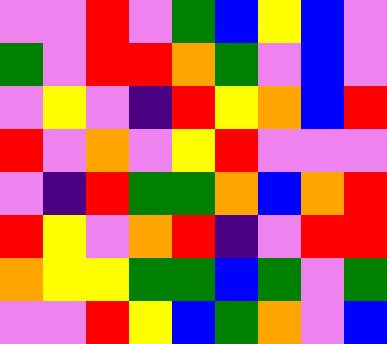[["violet", "violet", "red", "violet", "green", "blue", "yellow", "blue", "violet"], ["green", "violet", "red", "red", "orange", "green", "violet", "blue", "violet"], ["violet", "yellow", "violet", "indigo", "red", "yellow", "orange", "blue", "red"], ["red", "violet", "orange", "violet", "yellow", "red", "violet", "violet", "violet"], ["violet", "indigo", "red", "green", "green", "orange", "blue", "orange", "red"], ["red", "yellow", "violet", "orange", "red", "indigo", "violet", "red", "red"], ["orange", "yellow", "yellow", "green", "green", "blue", "green", "violet", "green"], ["violet", "violet", "red", "yellow", "blue", "green", "orange", "violet", "blue"]]